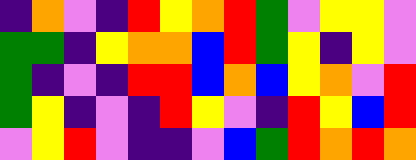[["indigo", "orange", "violet", "indigo", "red", "yellow", "orange", "red", "green", "violet", "yellow", "yellow", "violet"], ["green", "green", "indigo", "yellow", "orange", "orange", "blue", "red", "green", "yellow", "indigo", "yellow", "violet"], ["green", "indigo", "violet", "indigo", "red", "red", "blue", "orange", "blue", "yellow", "orange", "violet", "red"], ["green", "yellow", "indigo", "violet", "indigo", "red", "yellow", "violet", "indigo", "red", "yellow", "blue", "red"], ["violet", "yellow", "red", "violet", "indigo", "indigo", "violet", "blue", "green", "red", "orange", "red", "orange"]]